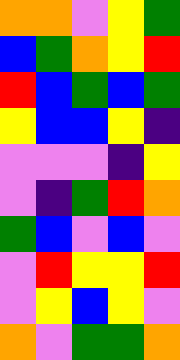[["orange", "orange", "violet", "yellow", "green"], ["blue", "green", "orange", "yellow", "red"], ["red", "blue", "green", "blue", "green"], ["yellow", "blue", "blue", "yellow", "indigo"], ["violet", "violet", "violet", "indigo", "yellow"], ["violet", "indigo", "green", "red", "orange"], ["green", "blue", "violet", "blue", "violet"], ["violet", "red", "yellow", "yellow", "red"], ["violet", "yellow", "blue", "yellow", "violet"], ["orange", "violet", "green", "green", "orange"]]